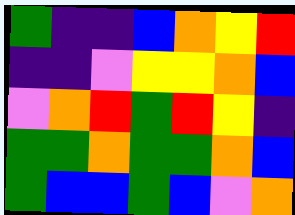[["green", "indigo", "indigo", "blue", "orange", "yellow", "red"], ["indigo", "indigo", "violet", "yellow", "yellow", "orange", "blue"], ["violet", "orange", "red", "green", "red", "yellow", "indigo"], ["green", "green", "orange", "green", "green", "orange", "blue"], ["green", "blue", "blue", "green", "blue", "violet", "orange"]]